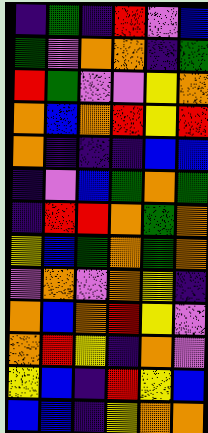[["indigo", "green", "indigo", "red", "violet", "blue"], ["green", "violet", "orange", "orange", "indigo", "green"], ["red", "green", "violet", "violet", "yellow", "orange"], ["orange", "blue", "orange", "red", "yellow", "red"], ["orange", "indigo", "indigo", "indigo", "blue", "blue"], ["indigo", "violet", "blue", "green", "orange", "green"], ["indigo", "red", "red", "orange", "green", "orange"], ["yellow", "blue", "green", "orange", "green", "orange"], ["violet", "orange", "violet", "orange", "yellow", "indigo"], ["orange", "blue", "orange", "red", "yellow", "violet"], ["orange", "red", "yellow", "indigo", "orange", "violet"], ["yellow", "blue", "indigo", "red", "yellow", "blue"], ["blue", "blue", "indigo", "yellow", "orange", "orange"]]